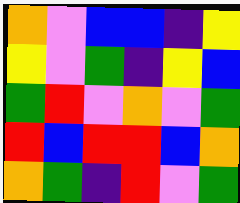[["orange", "violet", "blue", "blue", "indigo", "yellow"], ["yellow", "violet", "green", "indigo", "yellow", "blue"], ["green", "red", "violet", "orange", "violet", "green"], ["red", "blue", "red", "red", "blue", "orange"], ["orange", "green", "indigo", "red", "violet", "green"]]